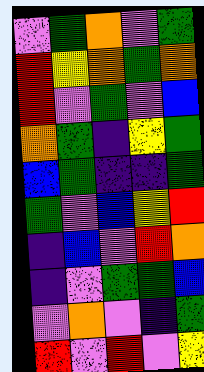[["violet", "green", "orange", "violet", "green"], ["red", "yellow", "orange", "green", "orange"], ["red", "violet", "green", "violet", "blue"], ["orange", "green", "indigo", "yellow", "green"], ["blue", "green", "indigo", "indigo", "green"], ["green", "violet", "blue", "yellow", "red"], ["indigo", "blue", "violet", "red", "orange"], ["indigo", "violet", "green", "green", "blue"], ["violet", "orange", "violet", "indigo", "green"], ["red", "violet", "red", "violet", "yellow"]]